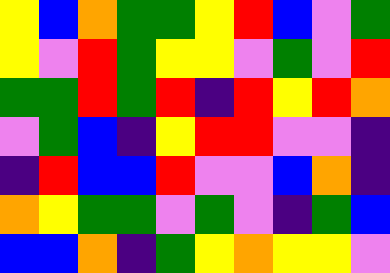[["yellow", "blue", "orange", "green", "green", "yellow", "red", "blue", "violet", "green"], ["yellow", "violet", "red", "green", "yellow", "yellow", "violet", "green", "violet", "red"], ["green", "green", "red", "green", "red", "indigo", "red", "yellow", "red", "orange"], ["violet", "green", "blue", "indigo", "yellow", "red", "red", "violet", "violet", "indigo"], ["indigo", "red", "blue", "blue", "red", "violet", "violet", "blue", "orange", "indigo"], ["orange", "yellow", "green", "green", "violet", "green", "violet", "indigo", "green", "blue"], ["blue", "blue", "orange", "indigo", "green", "yellow", "orange", "yellow", "yellow", "violet"]]